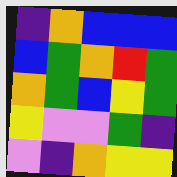[["indigo", "orange", "blue", "blue", "blue"], ["blue", "green", "orange", "red", "green"], ["orange", "green", "blue", "yellow", "green"], ["yellow", "violet", "violet", "green", "indigo"], ["violet", "indigo", "orange", "yellow", "yellow"]]